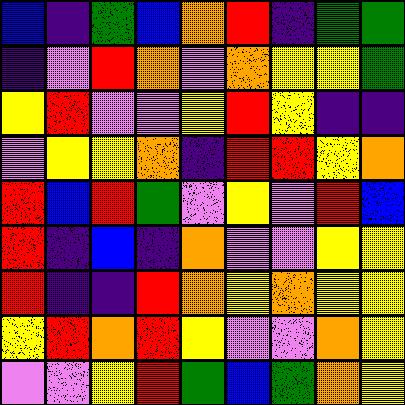[["blue", "indigo", "green", "blue", "orange", "red", "indigo", "green", "green"], ["indigo", "violet", "red", "orange", "violet", "orange", "yellow", "yellow", "green"], ["yellow", "red", "violet", "violet", "yellow", "red", "yellow", "indigo", "indigo"], ["violet", "yellow", "yellow", "orange", "indigo", "red", "red", "yellow", "orange"], ["red", "blue", "red", "green", "violet", "yellow", "violet", "red", "blue"], ["red", "indigo", "blue", "indigo", "orange", "violet", "violet", "yellow", "yellow"], ["red", "indigo", "indigo", "red", "orange", "yellow", "orange", "yellow", "yellow"], ["yellow", "red", "orange", "red", "yellow", "violet", "violet", "orange", "yellow"], ["violet", "violet", "yellow", "red", "green", "blue", "green", "orange", "yellow"]]